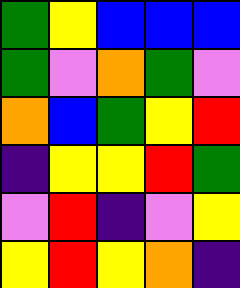[["green", "yellow", "blue", "blue", "blue"], ["green", "violet", "orange", "green", "violet"], ["orange", "blue", "green", "yellow", "red"], ["indigo", "yellow", "yellow", "red", "green"], ["violet", "red", "indigo", "violet", "yellow"], ["yellow", "red", "yellow", "orange", "indigo"]]